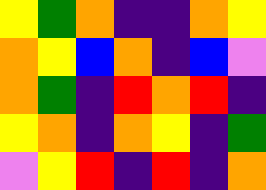[["yellow", "green", "orange", "indigo", "indigo", "orange", "yellow"], ["orange", "yellow", "blue", "orange", "indigo", "blue", "violet"], ["orange", "green", "indigo", "red", "orange", "red", "indigo"], ["yellow", "orange", "indigo", "orange", "yellow", "indigo", "green"], ["violet", "yellow", "red", "indigo", "red", "indigo", "orange"]]